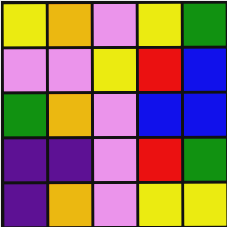[["yellow", "orange", "violet", "yellow", "green"], ["violet", "violet", "yellow", "red", "blue"], ["green", "orange", "violet", "blue", "blue"], ["indigo", "indigo", "violet", "red", "green"], ["indigo", "orange", "violet", "yellow", "yellow"]]